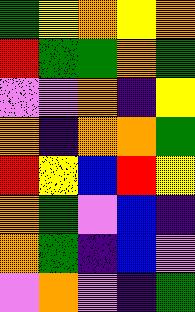[["green", "yellow", "orange", "yellow", "orange"], ["red", "green", "green", "orange", "green"], ["violet", "violet", "orange", "indigo", "yellow"], ["orange", "indigo", "orange", "orange", "green"], ["red", "yellow", "blue", "red", "yellow"], ["orange", "green", "violet", "blue", "indigo"], ["orange", "green", "indigo", "blue", "violet"], ["violet", "orange", "violet", "indigo", "green"]]